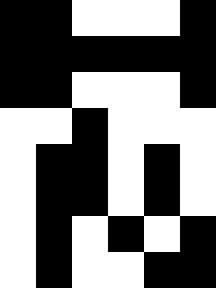[["black", "black", "white", "white", "white", "black"], ["black", "black", "black", "black", "black", "black"], ["black", "black", "white", "white", "white", "black"], ["white", "white", "black", "white", "white", "white"], ["white", "black", "black", "white", "black", "white"], ["white", "black", "black", "white", "black", "white"], ["white", "black", "white", "black", "white", "black"], ["white", "black", "white", "white", "black", "black"]]